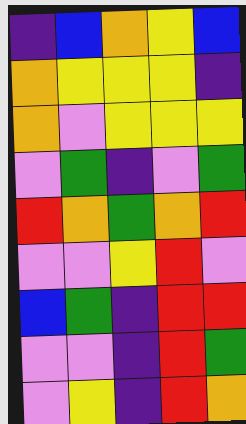[["indigo", "blue", "orange", "yellow", "blue"], ["orange", "yellow", "yellow", "yellow", "indigo"], ["orange", "violet", "yellow", "yellow", "yellow"], ["violet", "green", "indigo", "violet", "green"], ["red", "orange", "green", "orange", "red"], ["violet", "violet", "yellow", "red", "violet"], ["blue", "green", "indigo", "red", "red"], ["violet", "violet", "indigo", "red", "green"], ["violet", "yellow", "indigo", "red", "orange"]]